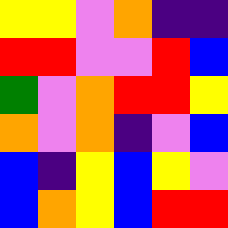[["yellow", "yellow", "violet", "orange", "indigo", "indigo"], ["red", "red", "violet", "violet", "red", "blue"], ["green", "violet", "orange", "red", "red", "yellow"], ["orange", "violet", "orange", "indigo", "violet", "blue"], ["blue", "indigo", "yellow", "blue", "yellow", "violet"], ["blue", "orange", "yellow", "blue", "red", "red"]]